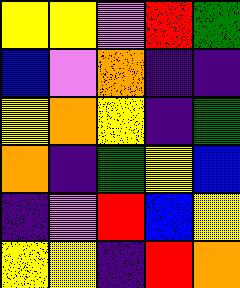[["yellow", "yellow", "violet", "red", "green"], ["blue", "violet", "orange", "indigo", "indigo"], ["yellow", "orange", "yellow", "indigo", "green"], ["orange", "indigo", "green", "yellow", "blue"], ["indigo", "violet", "red", "blue", "yellow"], ["yellow", "yellow", "indigo", "red", "orange"]]